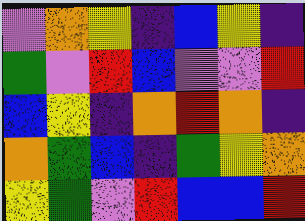[["violet", "orange", "yellow", "indigo", "blue", "yellow", "indigo"], ["green", "violet", "red", "blue", "violet", "violet", "red"], ["blue", "yellow", "indigo", "orange", "red", "orange", "indigo"], ["orange", "green", "blue", "indigo", "green", "yellow", "orange"], ["yellow", "green", "violet", "red", "blue", "blue", "red"]]